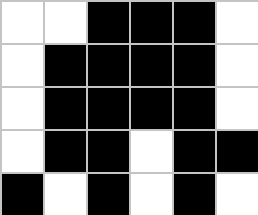[["white", "white", "black", "black", "black", "white"], ["white", "black", "black", "black", "black", "white"], ["white", "black", "black", "black", "black", "white"], ["white", "black", "black", "white", "black", "black"], ["black", "white", "black", "white", "black", "white"]]